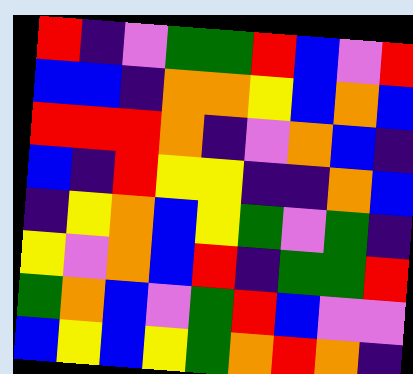[["red", "indigo", "violet", "green", "green", "red", "blue", "violet", "red"], ["blue", "blue", "indigo", "orange", "orange", "yellow", "blue", "orange", "blue"], ["red", "red", "red", "orange", "indigo", "violet", "orange", "blue", "indigo"], ["blue", "indigo", "red", "yellow", "yellow", "indigo", "indigo", "orange", "blue"], ["indigo", "yellow", "orange", "blue", "yellow", "green", "violet", "green", "indigo"], ["yellow", "violet", "orange", "blue", "red", "indigo", "green", "green", "red"], ["green", "orange", "blue", "violet", "green", "red", "blue", "violet", "violet"], ["blue", "yellow", "blue", "yellow", "green", "orange", "red", "orange", "indigo"]]